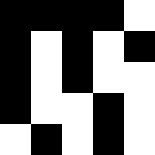[["black", "black", "black", "black", "white"], ["black", "white", "black", "white", "black"], ["black", "white", "black", "white", "white"], ["black", "white", "white", "black", "white"], ["white", "black", "white", "black", "white"]]